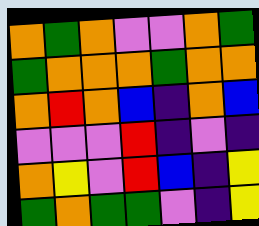[["orange", "green", "orange", "violet", "violet", "orange", "green"], ["green", "orange", "orange", "orange", "green", "orange", "orange"], ["orange", "red", "orange", "blue", "indigo", "orange", "blue"], ["violet", "violet", "violet", "red", "indigo", "violet", "indigo"], ["orange", "yellow", "violet", "red", "blue", "indigo", "yellow"], ["green", "orange", "green", "green", "violet", "indigo", "yellow"]]